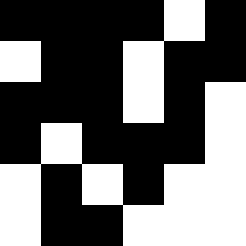[["black", "black", "black", "black", "white", "black"], ["white", "black", "black", "white", "black", "black"], ["black", "black", "black", "white", "black", "white"], ["black", "white", "black", "black", "black", "white"], ["white", "black", "white", "black", "white", "white"], ["white", "black", "black", "white", "white", "white"]]